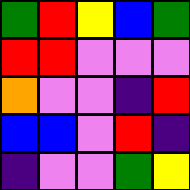[["green", "red", "yellow", "blue", "green"], ["red", "red", "violet", "violet", "violet"], ["orange", "violet", "violet", "indigo", "red"], ["blue", "blue", "violet", "red", "indigo"], ["indigo", "violet", "violet", "green", "yellow"]]